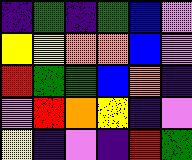[["indigo", "green", "indigo", "green", "blue", "violet"], ["yellow", "yellow", "orange", "orange", "blue", "violet"], ["red", "green", "green", "blue", "orange", "indigo"], ["violet", "red", "orange", "yellow", "indigo", "violet"], ["yellow", "indigo", "violet", "indigo", "red", "green"]]